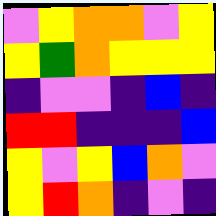[["violet", "yellow", "orange", "orange", "violet", "yellow"], ["yellow", "green", "orange", "yellow", "yellow", "yellow"], ["indigo", "violet", "violet", "indigo", "blue", "indigo"], ["red", "red", "indigo", "indigo", "indigo", "blue"], ["yellow", "violet", "yellow", "blue", "orange", "violet"], ["yellow", "red", "orange", "indigo", "violet", "indigo"]]